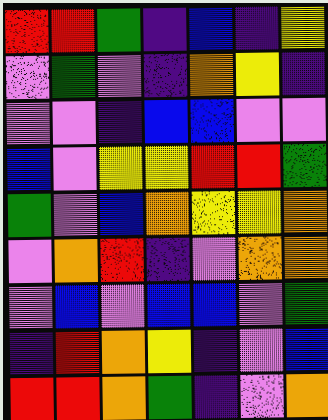[["red", "red", "green", "indigo", "blue", "indigo", "yellow"], ["violet", "green", "violet", "indigo", "orange", "yellow", "indigo"], ["violet", "violet", "indigo", "blue", "blue", "violet", "violet"], ["blue", "violet", "yellow", "yellow", "red", "red", "green"], ["green", "violet", "blue", "orange", "yellow", "yellow", "orange"], ["violet", "orange", "red", "indigo", "violet", "orange", "orange"], ["violet", "blue", "violet", "blue", "blue", "violet", "green"], ["indigo", "red", "orange", "yellow", "indigo", "violet", "blue"], ["red", "red", "orange", "green", "indigo", "violet", "orange"]]